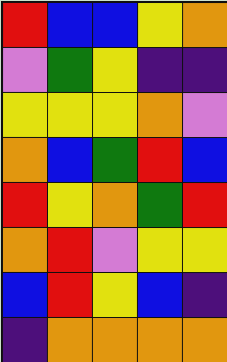[["red", "blue", "blue", "yellow", "orange"], ["violet", "green", "yellow", "indigo", "indigo"], ["yellow", "yellow", "yellow", "orange", "violet"], ["orange", "blue", "green", "red", "blue"], ["red", "yellow", "orange", "green", "red"], ["orange", "red", "violet", "yellow", "yellow"], ["blue", "red", "yellow", "blue", "indigo"], ["indigo", "orange", "orange", "orange", "orange"]]